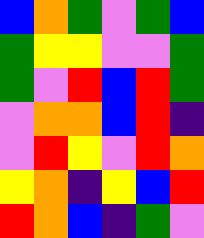[["blue", "orange", "green", "violet", "green", "blue"], ["green", "yellow", "yellow", "violet", "violet", "green"], ["green", "violet", "red", "blue", "red", "green"], ["violet", "orange", "orange", "blue", "red", "indigo"], ["violet", "red", "yellow", "violet", "red", "orange"], ["yellow", "orange", "indigo", "yellow", "blue", "red"], ["red", "orange", "blue", "indigo", "green", "violet"]]